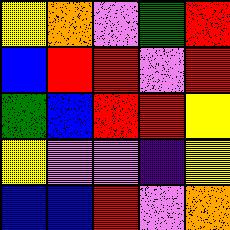[["yellow", "orange", "violet", "green", "red"], ["blue", "red", "red", "violet", "red"], ["green", "blue", "red", "red", "yellow"], ["yellow", "violet", "violet", "indigo", "yellow"], ["blue", "blue", "red", "violet", "orange"]]